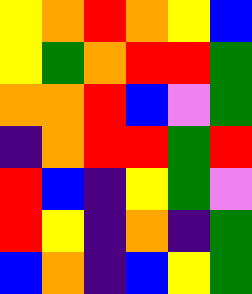[["yellow", "orange", "red", "orange", "yellow", "blue"], ["yellow", "green", "orange", "red", "red", "green"], ["orange", "orange", "red", "blue", "violet", "green"], ["indigo", "orange", "red", "red", "green", "red"], ["red", "blue", "indigo", "yellow", "green", "violet"], ["red", "yellow", "indigo", "orange", "indigo", "green"], ["blue", "orange", "indigo", "blue", "yellow", "green"]]